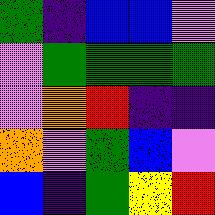[["green", "indigo", "blue", "blue", "violet"], ["violet", "green", "green", "green", "green"], ["violet", "orange", "red", "indigo", "indigo"], ["orange", "violet", "green", "blue", "violet"], ["blue", "indigo", "green", "yellow", "red"]]